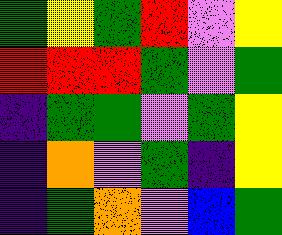[["green", "yellow", "green", "red", "violet", "yellow"], ["red", "red", "red", "green", "violet", "green"], ["indigo", "green", "green", "violet", "green", "yellow"], ["indigo", "orange", "violet", "green", "indigo", "yellow"], ["indigo", "green", "orange", "violet", "blue", "green"]]